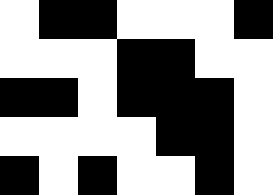[["white", "black", "black", "white", "white", "white", "black"], ["white", "white", "white", "black", "black", "white", "white"], ["black", "black", "white", "black", "black", "black", "white"], ["white", "white", "white", "white", "black", "black", "white"], ["black", "white", "black", "white", "white", "black", "white"]]